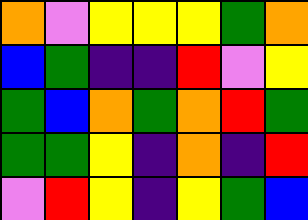[["orange", "violet", "yellow", "yellow", "yellow", "green", "orange"], ["blue", "green", "indigo", "indigo", "red", "violet", "yellow"], ["green", "blue", "orange", "green", "orange", "red", "green"], ["green", "green", "yellow", "indigo", "orange", "indigo", "red"], ["violet", "red", "yellow", "indigo", "yellow", "green", "blue"]]